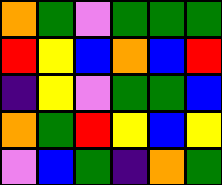[["orange", "green", "violet", "green", "green", "green"], ["red", "yellow", "blue", "orange", "blue", "red"], ["indigo", "yellow", "violet", "green", "green", "blue"], ["orange", "green", "red", "yellow", "blue", "yellow"], ["violet", "blue", "green", "indigo", "orange", "green"]]